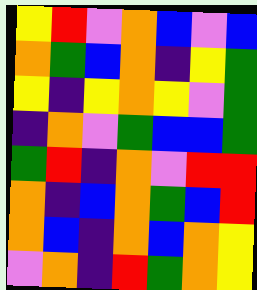[["yellow", "red", "violet", "orange", "blue", "violet", "blue"], ["orange", "green", "blue", "orange", "indigo", "yellow", "green"], ["yellow", "indigo", "yellow", "orange", "yellow", "violet", "green"], ["indigo", "orange", "violet", "green", "blue", "blue", "green"], ["green", "red", "indigo", "orange", "violet", "red", "red"], ["orange", "indigo", "blue", "orange", "green", "blue", "red"], ["orange", "blue", "indigo", "orange", "blue", "orange", "yellow"], ["violet", "orange", "indigo", "red", "green", "orange", "yellow"]]